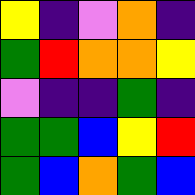[["yellow", "indigo", "violet", "orange", "indigo"], ["green", "red", "orange", "orange", "yellow"], ["violet", "indigo", "indigo", "green", "indigo"], ["green", "green", "blue", "yellow", "red"], ["green", "blue", "orange", "green", "blue"]]